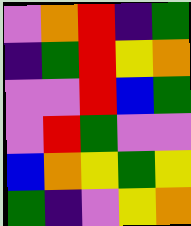[["violet", "orange", "red", "indigo", "green"], ["indigo", "green", "red", "yellow", "orange"], ["violet", "violet", "red", "blue", "green"], ["violet", "red", "green", "violet", "violet"], ["blue", "orange", "yellow", "green", "yellow"], ["green", "indigo", "violet", "yellow", "orange"]]